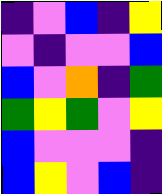[["indigo", "violet", "blue", "indigo", "yellow"], ["violet", "indigo", "violet", "violet", "blue"], ["blue", "violet", "orange", "indigo", "green"], ["green", "yellow", "green", "violet", "yellow"], ["blue", "violet", "violet", "violet", "indigo"], ["blue", "yellow", "violet", "blue", "indigo"]]